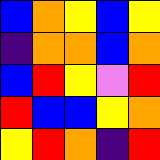[["blue", "orange", "yellow", "blue", "yellow"], ["indigo", "orange", "orange", "blue", "orange"], ["blue", "red", "yellow", "violet", "red"], ["red", "blue", "blue", "yellow", "orange"], ["yellow", "red", "orange", "indigo", "red"]]